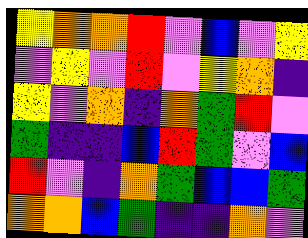[["yellow", "orange", "orange", "red", "violet", "blue", "violet", "yellow"], ["violet", "yellow", "violet", "red", "violet", "yellow", "orange", "indigo"], ["yellow", "violet", "orange", "indigo", "orange", "green", "red", "violet"], ["green", "indigo", "indigo", "blue", "red", "green", "violet", "blue"], ["red", "violet", "indigo", "orange", "green", "blue", "blue", "green"], ["orange", "orange", "blue", "green", "indigo", "indigo", "orange", "violet"]]